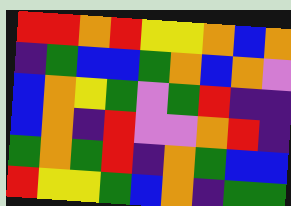[["red", "red", "orange", "red", "yellow", "yellow", "orange", "blue", "orange"], ["indigo", "green", "blue", "blue", "green", "orange", "blue", "orange", "violet"], ["blue", "orange", "yellow", "green", "violet", "green", "red", "indigo", "indigo"], ["blue", "orange", "indigo", "red", "violet", "violet", "orange", "red", "indigo"], ["green", "orange", "green", "red", "indigo", "orange", "green", "blue", "blue"], ["red", "yellow", "yellow", "green", "blue", "orange", "indigo", "green", "green"]]